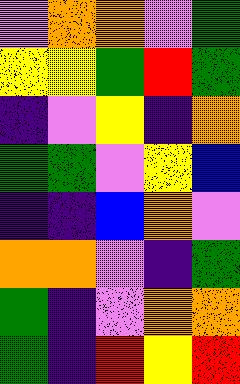[["violet", "orange", "orange", "violet", "green"], ["yellow", "yellow", "green", "red", "green"], ["indigo", "violet", "yellow", "indigo", "orange"], ["green", "green", "violet", "yellow", "blue"], ["indigo", "indigo", "blue", "orange", "violet"], ["orange", "orange", "violet", "indigo", "green"], ["green", "indigo", "violet", "orange", "orange"], ["green", "indigo", "red", "yellow", "red"]]